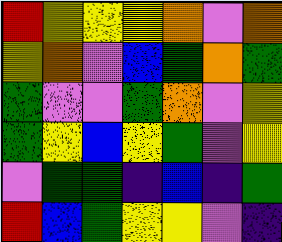[["red", "yellow", "yellow", "yellow", "orange", "violet", "orange"], ["yellow", "orange", "violet", "blue", "green", "orange", "green"], ["green", "violet", "violet", "green", "orange", "violet", "yellow"], ["green", "yellow", "blue", "yellow", "green", "violet", "yellow"], ["violet", "green", "green", "indigo", "blue", "indigo", "green"], ["red", "blue", "green", "yellow", "yellow", "violet", "indigo"]]